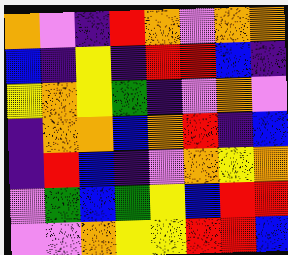[["orange", "violet", "indigo", "red", "orange", "violet", "orange", "orange"], ["blue", "indigo", "yellow", "indigo", "red", "red", "blue", "indigo"], ["yellow", "orange", "yellow", "green", "indigo", "violet", "orange", "violet"], ["indigo", "orange", "orange", "blue", "orange", "red", "indigo", "blue"], ["indigo", "red", "blue", "indigo", "violet", "orange", "yellow", "orange"], ["violet", "green", "blue", "green", "yellow", "blue", "red", "red"], ["violet", "violet", "orange", "yellow", "yellow", "red", "red", "blue"]]